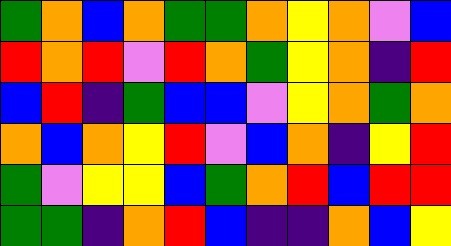[["green", "orange", "blue", "orange", "green", "green", "orange", "yellow", "orange", "violet", "blue"], ["red", "orange", "red", "violet", "red", "orange", "green", "yellow", "orange", "indigo", "red"], ["blue", "red", "indigo", "green", "blue", "blue", "violet", "yellow", "orange", "green", "orange"], ["orange", "blue", "orange", "yellow", "red", "violet", "blue", "orange", "indigo", "yellow", "red"], ["green", "violet", "yellow", "yellow", "blue", "green", "orange", "red", "blue", "red", "red"], ["green", "green", "indigo", "orange", "red", "blue", "indigo", "indigo", "orange", "blue", "yellow"]]